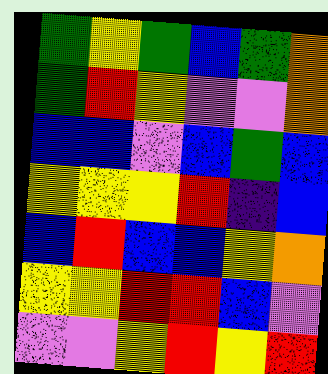[["green", "yellow", "green", "blue", "green", "orange"], ["green", "red", "yellow", "violet", "violet", "orange"], ["blue", "blue", "violet", "blue", "green", "blue"], ["yellow", "yellow", "yellow", "red", "indigo", "blue"], ["blue", "red", "blue", "blue", "yellow", "orange"], ["yellow", "yellow", "red", "red", "blue", "violet"], ["violet", "violet", "yellow", "red", "yellow", "red"]]